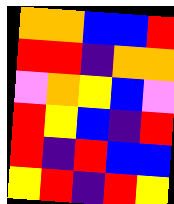[["orange", "orange", "blue", "blue", "red"], ["red", "red", "indigo", "orange", "orange"], ["violet", "orange", "yellow", "blue", "violet"], ["red", "yellow", "blue", "indigo", "red"], ["red", "indigo", "red", "blue", "blue"], ["yellow", "red", "indigo", "red", "yellow"]]